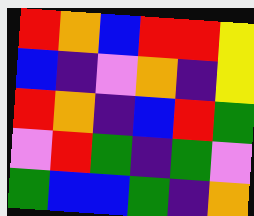[["red", "orange", "blue", "red", "red", "yellow"], ["blue", "indigo", "violet", "orange", "indigo", "yellow"], ["red", "orange", "indigo", "blue", "red", "green"], ["violet", "red", "green", "indigo", "green", "violet"], ["green", "blue", "blue", "green", "indigo", "orange"]]